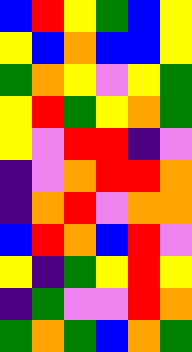[["blue", "red", "yellow", "green", "blue", "yellow"], ["yellow", "blue", "orange", "blue", "blue", "yellow"], ["green", "orange", "yellow", "violet", "yellow", "green"], ["yellow", "red", "green", "yellow", "orange", "green"], ["yellow", "violet", "red", "red", "indigo", "violet"], ["indigo", "violet", "orange", "red", "red", "orange"], ["indigo", "orange", "red", "violet", "orange", "orange"], ["blue", "red", "orange", "blue", "red", "violet"], ["yellow", "indigo", "green", "yellow", "red", "yellow"], ["indigo", "green", "violet", "violet", "red", "orange"], ["green", "orange", "green", "blue", "orange", "green"]]